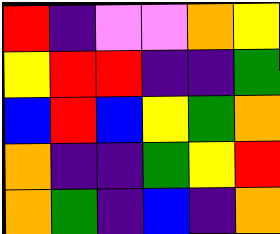[["red", "indigo", "violet", "violet", "orange", "yellow"], ["yellow", "red", "red", "indigo", "indigo", "green"], ["blue", "red", "blue", "yellow", "green", "orange"], ["orange", "indigo", "indigo", "green", "yellow", "red"], ["orange", "green", "indigo", "blue", "indigo", "orange"]]